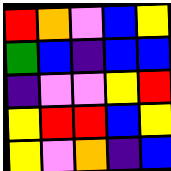[["red", "orange", "violet", "blue", "yellow"], ["green", "blue", "indigo", "blue", "blue"], ["indigo", "violet", "violet", "yellow", "red"], ["yellow", "red", "red", "blue", "yellow"], ["yellow", "violet", "orange", "indigo", "blue"]]